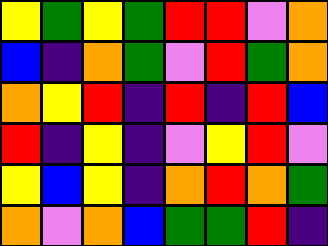[["yellow", "green", "yellow", "green", "red", "red", "violet", "orange"], ["blue", "indigo", "orange", "green", "violet", "red", "green", "orange"], ["orange", "yellow", "red", "indigo", "red", "indigo", "red", "blue"], ["red", "indigo", "yellow", "indigo", "violet", "yellow", "red", "violet"], ["yellow", "blue", "yellow", "indigo", "orange", "red", "orange", "green"], ["orange", "violet", "orange", "blue", "green", "green", "red", "indigo"]]